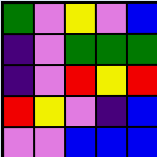[["green", "violet", "yellow", "violet", "blue"], ["indigo", "violet", "green", "green", "green"], ["indigo", "violet", "red", "yellow", "red"], ["red", "yellow", "violet", "indigo", "blue"], ["violet", "violet", "blue", "blue", "blue"]]